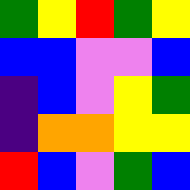[["green", "yellow", "red", "green", "yellow"], ["blue", "blue", "violet", "violet", "blue"], ["indigo", "blue", "violet", "yellow", "green"], ["indigo", "orange", "orange", "yellow", "yellow"], ["red", "blue", "violet", "green", "blue"]]